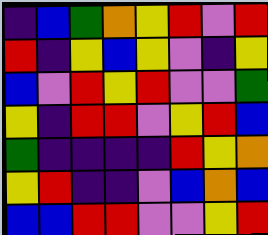[["indigo", "blue", "green", "orange", "yellow", "red", "violet", "red"], ["red", "indigo", "yellow", "blue", "yellow", "violet", "indigo", "yellow"], ["blue", "violet", "red", "yellow", "red", "violet", "violet", "green"], ["yellow", "indigo", "red", "red", "violet", "yellow", "red", "blue"], ["green", "indigo", "indigo", "indigo", "indigo", "red", "yellow", "orange"], ["yellow", "red", "indigo", "indigo", "violet", "blue", "orange", "blue"], ["blue", "blue", "red", "red", "violet", "violet", "yellow", "red"]]